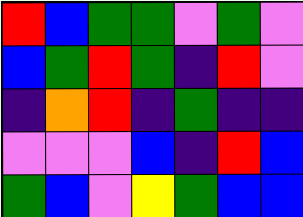[["red", "blue", "green", "green", "violet", "green", "violet"], ["blue", "green", "red", "green", "indigo", "red", "violet"], ["indigo", "orange", "red", "indigo", "green", "indigo", "indigo"], ["violet", "violet", "violet", "blue", "indigo", "red", "blue"], ["green", "blue", "violet", "yellow", "green", "blue", "blue"]]